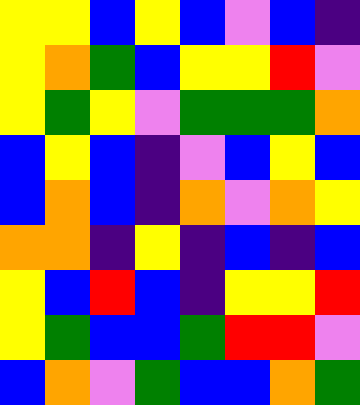[["yellow", "yellow", "blue", "yellow", "blue", "violet", "blue", "indigo"], ["yellow", "orange", "green", "blue", "yellow", "yellow", "red", "violet"], ["yellow", "green", "yellow", "violet", "green", "green", "green", "orange"], ["blue", "yellow", "blue", "indigo", "violet", "blue", "yellow", "blue"], ["blue", "orange", "blue", "indigo", "orange", "violet", "orange", "yellow"], ["orange", "orange", "indigo", "yellow", "indigo", "blue", "indigo", "blue"], ["yellow", "blue", "red", "blue", "indigo", "yellow", "yellow", "red"], ["yellow", "green", "blue", "blue", "green", "red", "red", "violet"], ["blue", "orange", "violet", "green", "blue", "blue", "orange", "green"]]